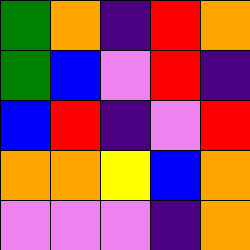[["green", "orange", "indigo", "red", "orange"], ["green", "blue", "violet", "red", "indigo"], ["blue", "red", "indigo", "violet", "red"], ["orange", "orange", "yellow", "blue", "orange"], ["violet", "violet", "violet", "indigo", "orange"]]